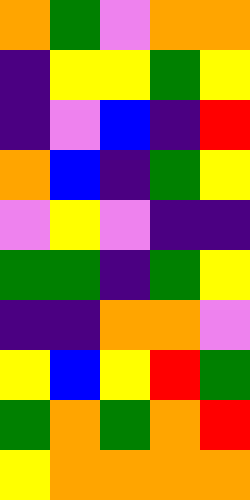[["orange", "green", "violet", "orange", "orange"], ["indigo", "yellow", "yellow", "green", "yellow"], ["indigo", "violet", "blue", "indigo", "red"], ["orange", "blue", "indigo", "green", "yellow"], ["violet", "yellow", "violet", "indigo", "indigo"], ["green", "green", "indigo", "green", "yellow"], ["indigo", "indigo", "orange", "orange", "violet"], ["yellow", "blue", "yellow", "red", "green"], ["green", "orange", "green", "orange", "red"], ["yellow", "orange", "orange", "orange", "orange"]]